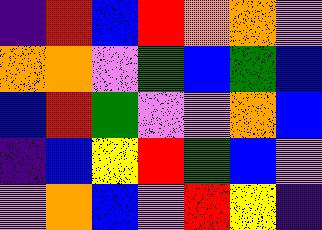[["indigo", "red", "blue", "red", "orange", "orange", "violet"], ["orange", "orange", "violet", "green", "blue", "green", "blue"], ["blue", "red", "green", "violet", "violet", "orange", "blue"], ["indigo", "blue", "yellow", "red", "green", "blue", "violet"], ["violet", "orange", "blue", "violet", "red", "yellow", "indigo"]]